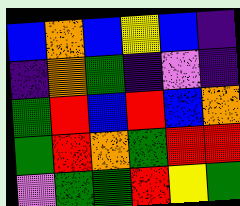[["blue", "orange", "blue", "yellow", "blue", "indigo"], ["indigo", "orange", "green", "indigo", "violet", "indigo"], ["green", "red", "blue", "red", "blue", "orange"], ["green", "red", "orange", "green", "red", "red"], ["violet", "green", "green", "red", "yellow", "green"]]